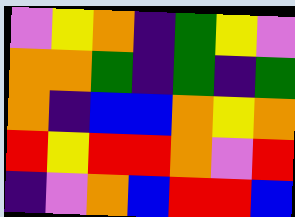[["violet", "yellow", "orange", "indigo", "green", "yellow", "violet"], ["orange", "orange", "green", "indigo", "green", "indigo", "green"], ["orange", "indigo", "blue", "blue", "orange", "yellow", "orange"], ["red", "yellow", "red", "red", "orange", "violet", "red"], ["indigo", "violet", "orange", "blue", "red", "red", "blue"]]